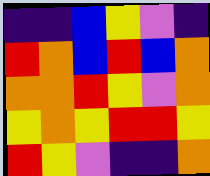[["indigo", "indigo", "blue", "yellow", "violet", "indigo"], ["red", "orange", "blue", "red", "blue", "orange"], ["orange", "orange", "red", "yellow", "violet", "orange"], ["yellow", "orange", "yellow", "red", "red", "yellow"], ["red", "yellow", "violet", "indigo", "indigo", "orange"]]